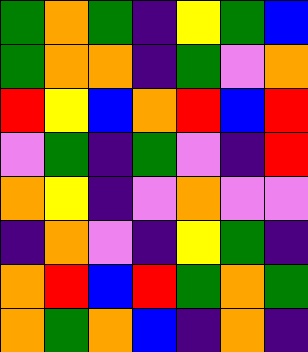[["green", "orange", "green", "indigo", "yellow", "green", "blue"], ["green", "orange", "orange", "indigo", "green", "violet", "orange"], ["red", "yellow", "blue", "orange", "red", "blue", "red"], ["violet", "green", "indigo", "green", "violet", "indigo", "red"], ["orange", "yellow", "indigo", "violet", "orange", "violet", "violet"], ["indigo", "orange", "violet", "indigo", "yellow", "green", "indigo"], ["orange", "red", "blue", "red", "green", "orange", "green"], ["orange", "green", "orange", "blue", "indigo", "orange", "indigo"]]